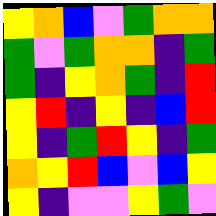[["yellow", "orange", "blue", "violet", "green", "orange", "orange"], ["green", "violet", "green", "orange", "orange", "indigo", "green"], ["green", "indigo", "yellow", "orange", "green", "indigo", "red"], ["yellow", "red", "indigo", "yellow", "indigo", "blue", "red"], ["yellow", "indigo", "green", "red", "yellow", "indigo", "green"], ["orange", "yellow", "red", "blue", "violet", "blue", "yellow"], ["yellow", "indigo", "violet", "violet", "yellow", "green", "violet"]]